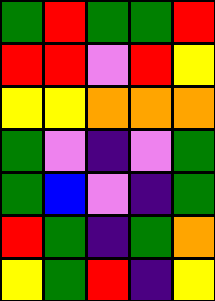[["green", "red", "green", "green", "red"], ["red", "red", "violet", "red", "yellow"], ["yellow", "yellow", "orange", "orange", "orange"], ["green", "violet", "indigo", "violet", "green"], ["green", "blue", "violet", "indigo", "green"], ["red", "green", "indigo", "green", "orange"], ["yellow", "green", "red", "indigo", "yellow"]]